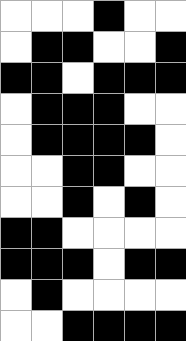[["white", "white", "white", "black", "white", "white"], ["white", "black", "black", "white", "white", "black"], ["black", "black", "white", "black", "black", "black"], ["white", "black", "black", "black", "white", "white"], ["white", "black", "black", "black", "black", "white"], ["white", "white", "black", "black", "white", "white"], ["white", "white", "black", "white", "black", "white"], ["black", "black", "white", "white", "white", "white"], ["black", "black", "black", "white", "black", "black"], ["white", "black", "white", "white", "white", "white"], ["white", "white", "black", "black", "black", "black"]]